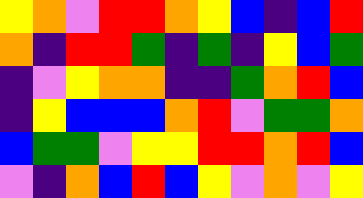[["yellow", "orange", "violet", "red", "red", "orange", "yellow", "blue", "indigo", "blue", "red"], ["orange", "indigo", "red", "red", "green", "indigo", "green", "indigo", "yellow", "blue", "green"], ["indigo", "violet", "yellow", "orange", "orange", "indigo", "indigo", "green", "orange", "red", "blue"], ["indigo", "yellow", "blue", "blue", "blue", "orange", "red", "violet", "green", "green", "orange"], ["blue", "green", "green", "violet", "yellow", "yellow", "red", "red", "orange", "red", "blue"], ["violet", "indigo", "orange", "blue", "red", "blue", "yellow", "violet", "orange", "violet", "yellow"]]